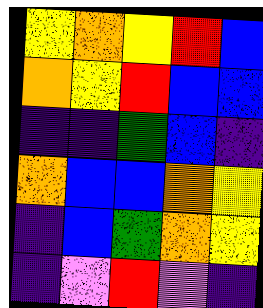[["yellow", "orange", "yellow", "red", "blue"], ["orange", "yellow", "red", "blue", "blue"], ["indigo", "indigo", "green", "blue", "indigo"], ["orange", "blue", "blue", "orange", "yellow"], ["indigo", "blue", "green", "orange", "yellow"], ["indigo", "violet", "red", "violet", "indigo"]]